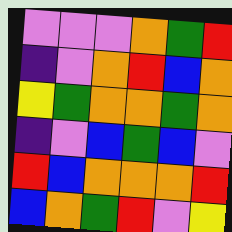[["violet", "violet", "violet", "orange", "green", "red"], ["indigo", "violet", "orange", "red", "blue", "orange"], ["yellow", "green", "orange", "orange", "green", "orange"], ["indigo", "violet", "blue", "green", "blue", "violet"], ["red", "blue", "orange", "orange", "orange", "red"], ["blue", "orange", "green", "red", "violet", "yellow"]]